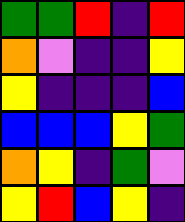[["green", "green", "red", "indigo", "red"], ["orange", "violet", "indigo", "indigo", "yellow"], ["yellow", "indigo", "indigo", "indigo", "blue"], ["blue", "blue", "blue", "yellow", "green"], ["orange", "yellow", "indigo", "green", "violet"], ["yellow", "red", "blue", "yellow", "indigo"]]